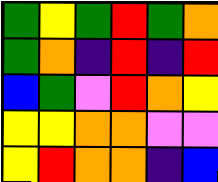[["green", "yellow", "green", "red", "green", "orange"], ["green", "orange", "indigo", "red", "indigo", "red"], ["blue", "green", "violet", "red", "orange", "yellow"], ["yellow", "yellow", "orange", "orange", "violet", "violet"], ["yellow", "red", "orange", "orange", "indigo", "blue"]]